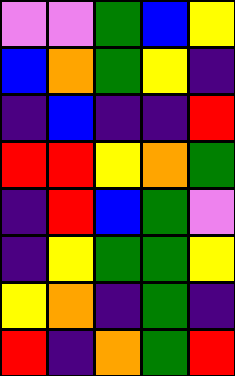[["violet", "violet", "green", "blue", "yellow"], ["blue", "orange", "green", "yellow", "indigo"], ["indigo", "blue", "indigo", "indigo", "red"], ["red", "red", "yellow", "orange", "green"], ["indigo", "red", "blue", "green", "violet"], ["indigo", "yellow", "green", "green", "yellow"], ["yellow", "orange", "indigo", "green", "indigo"], ["red", "indigo", "orange", "green", "red"]]